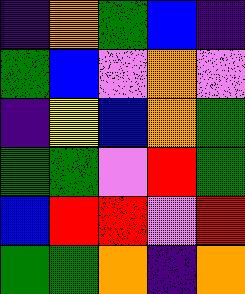[["indigo", "orange", "green", "blue", "indigo"], ["green", "blue", "violet", "orange", "violet"], ["indigo", "yellow", "blue", "orange", "green"], ["green", "green", "violet", "red", "green"], ["blue", "red", "red", "violet", "red"], ["green", "green", "orange", "indigo", "orange"]]